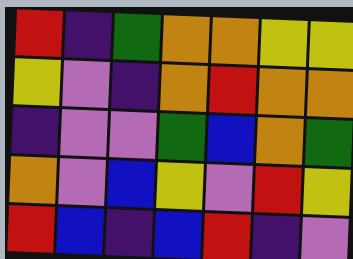[["red", "indigo", "green", "orange", "orange", "yellow", "yellow"], ["yellow", "violet", "indigo", "orange", "red", "orange", "orange"], ["indigo", "violet", "violet", "green", "blue", "orange", "green"], ["orange", "violet", "blue", "yellow", "violet", "red", "yellow"], ["red", "blue", "indigo", "blue", "red", "indigo", "violet"]]